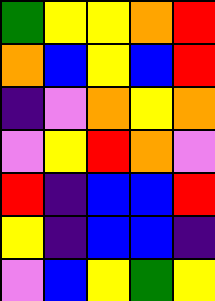[["green", "yellow", "yellow", "orange", "red"], ["orange", "blue", "yellow", "blue", "red"], ["indigo", "violet", "orange", "yellow", "orange"], ["violet", "yellow", "red", "orange", "violet"], ["red", "indigo", "blue", "blue", "red"], ["yellow", "indigo", "blue", "blue", "indigo"], ["violet", "blue", "yellow", "green", "yellow"]]